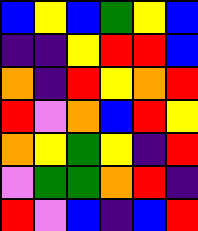[["blue", "yellow", "blue", "green", "yellow", "blue"], ["indigo", "indigo", "yellow", "red", "red", "blue"], ["orange", "indigo", "red", "yellow", "orange", "red"], ["red", "violet", "orange", "blue", "red", "yellow"], ["orange", "yellow", "green", "yellow", "indigo", "red"], ["violet", "green", "green", "orange", "red", "indigo"], ["red", "violet", "blue", "indigo", "blue", "red"]]